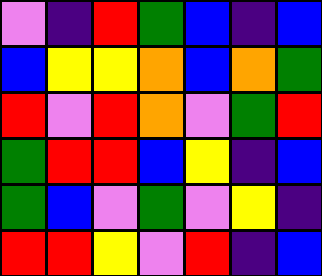[["violet", "indigo", "red", "green", "blue", "indigo", "blue"], ["blue", "yellow", "yellow", "orange", "blue", "orange", "green"], ["red", "violet", "red", "orange", "violet", "green", "red"], ["green", "red", "red", "blue", "yellow", "indigo", "blue"], ["green", "blue", "violet", "green", "violet", "yellow", "indigo"], ["red", "red", "yellow", "violet", "red", "indigo", "blue"]]